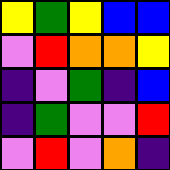[["yellow", "green", "yellow", "blue", "blue"], ["violet", "red", "orange", "orange", "yellow"], ["indigo", "violet", "green", "indigo", "blue"], ["indigo", "green", "violet", "violet", "red"], ["violet", "red", "violet", "orange", "indigo"]]